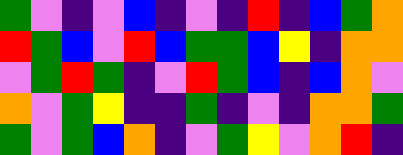[["green", "violet", "indigo", "violet", "blue", "indigo", "violet", "indigo", "red", "indigo", "blue", "green", "orange"], ["red", "green", "blue", "violet", "red", "blue", "green", "green", "blue", "yellow", "indigo", "orange", "orange"], ["violet", "green", "red", "green", "indigo", "violet", "red", "green", "blue", "indigo", "blue", "orange", "violet"], ["orange", "violet", "green", "yellow", "indigo", "indigo", "green", "indigo", "violet", "indigo", "orange", "orange", "green"], ["green", "violet", "green", "blue", "orange", "indigo", "violet", "green", "yellow", "violet", "orange", "red", "indigo"]]